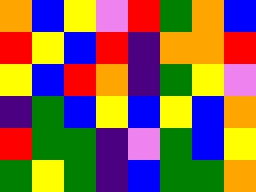[["orange", "blue", "yellow", "violet", "red", "green", "orange", "blue"], ["red", "yellow", "blue", "red", "indigo", "orange", "orange", "red"], ["yellow", "blue", "red", "orange", "indigo", "green", "yellow", "violet"], ["indigo", "green", "blue", "yellow", "blue", "yellow", "blue", "orange"], ["red", "green", "green", "indigo", "violet", "green", "blue", "yellow"], ["green", "yellow", "green", "indigo", "blue", "green", "green", "orange"]]